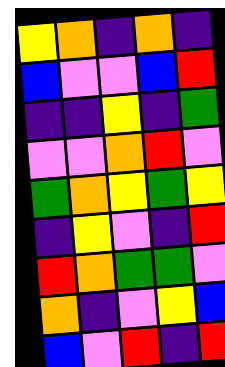[["yellow", "orange", "indigo", "orange", "indigo"], ["blue", "violet", "violet", "blue", "red"], ["indigo", "indigo", "yellow", "indigo", "green"], ["violet", "violet", "orange", "red", "violet"], ["green", "orange", "yellow", "green", "yellow"], ["indigo", "yellow", "violet", "indigo", "red"], ["red", "orange", "green", "green", "violet"], ["orange", "indigo", "violet", "yellow", "blue"], ["blue", "violet", "red", "indigo", "red"]]